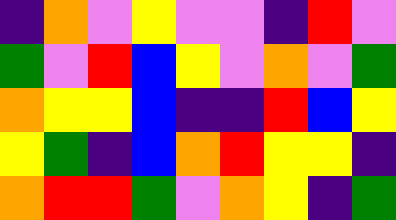[["indigo", "orange", "violet", "yellow", "violet", "violet", "indigo", "red", "violet"], ["green", "violet", "red", "blue", "yellow", "violet", "orange", "violet", "green"], ["orange", "yellow", "yellow", "blue", "indigo", "indigo", "red", "blue", "yellow"], ["yellow", "green", "indigo", "blue", "orange", "red", "yellow", "yellow", "indigo"], ["orange", "red", "red", "green", "violet", "orange", "yellow", "indigo", "green"]]